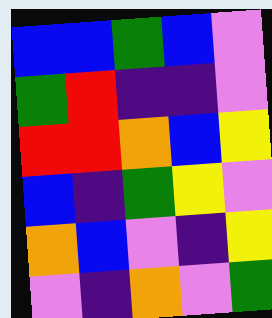[["blue", "blue", "green", "blue", "violet"], ["green", "red", "indigo", "indigo", "violet"], ["red", "red", "orange", "blue", "yellow"], ["blue", "indigo", "green", "yellow", "violet"], ["orange", "blue", "violet", "indigo", "yellow"], ["violet", "indigo", "orange", "violet", "green"]]